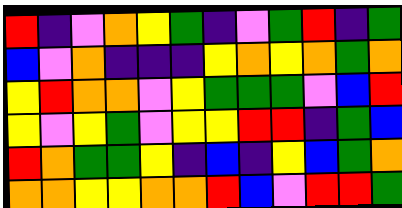[["red", "indigo", "violet", "orange", "yellow", "green", "indigo", "violet", "green", "red", "indigo", "green"], ["blue", "violet", "orange", "indigo", "indigo", "indigo", "yellow", "orange", "yellow", "orange", "green", "orange"], ["yellow", "red", "orange", "orange", "violet", "yellow", "green", "green", "green", "violet", "blue", "red"], ["yellow", "violet", "yellow", "green", "violet", "yellow", "yellow", "red", "red", "indigo", "green", "blue"], ["red", "orange", "green", "green", "yellow", "indigo", "blue", "indigo", "yellow", "blue", "green", "orange"], ["orange", "orange", "yellow", "yellow", "orange", "orange", "red", "blue", "violet", "red", "red", "green"]]